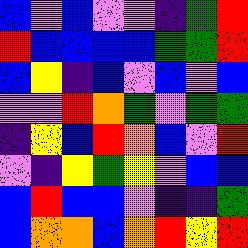[["blue", "violet", "blue", "violet", "violet", "indigo", "green", "red"], ["red", "blue", "blue", "blue", "blue", "green", "green", "red"], ["blue", "yellow", "indigo", "blue", "violet", "blue", "violet", "blue"], ["violet", "violet", "red", "orange", "green", "violet", "green", "green"], ["indigo", "yellow", "blue", "red", "orange", "blue", "violet", "red"], ["violet", "indigo", "yellow", "green", "yellow", "violet", "blue", "blue"], ["blue", "red", "blue", "blue", "violet", "indigo", "indigo", "green"], ["blue", "orange", "orange", "blue", "orange", "red", "yellow", "red"]]